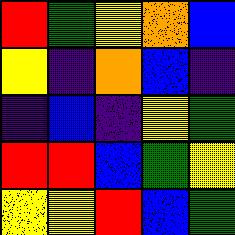[["red", "green", "yellow", "orange", "blue"], ["yellow", "indigo", "orange", "blue", "indigo"], ["indigo", "blue", "indigo", "yellow", "green"], ["red", "red", "blue", "green", "yellow"], ["yellow", "yellow", "red", "blue", "green"]]